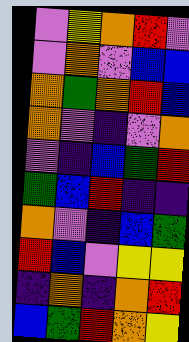[["violet", "yellow", "orange", "red", "violet"], ["violet", "orange", "violet", "blue", "blue"], ["orange", "green", "orange", "red", "blue"], ["orange", "violet", "indigo", "violet", "orange"], ["violet", "indigo", "blue", "green", "red"], ["green", "blue", "red", "indigo", "indigo"], ["orange", "violet", "indigo", "blue", "green"], ["red", "blue", "violet", "yellow", "yellow"], ["indigo", "orange", "indigo", "orange", "red"], ["blue", "green", "red", "orange", "yellow"]]